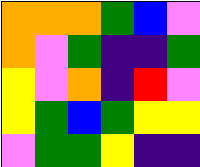[["orange", "orange", "orange", "green", "blue", "violet"], ["orange", "violet", "green", "indigo", "indigo", "green"], ["yellow", "violet", "orange", "indigo", "red", "violet"], ["yellow", "green", "blue", "green", "yellow", "yellow"], ["violet", "green", "green", "yellow", "indigo", "indigo"]]